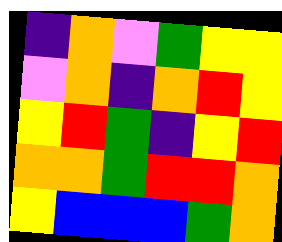[["indigo", "orange", "violet", "green", "yellow", "yellow"], ["violet", "orange", "indigo", "orange", "red", "yellow"], ["yellow", "red", "green", "indigo", "yellow", "red"], ["orange", "orange", "green", "red", "red", "orange"], ["yellow", "blue", "blue", "blue", "green", "orange"]]